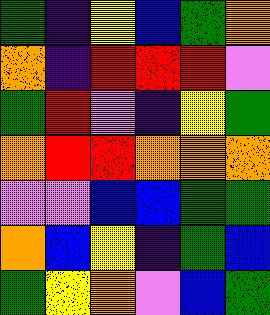[["green", "indigo", "yellow", "blue", "green", "orange"], ["orange", "indigo", "red", "red", "red", "violet"], ["green", "red", "violet", "indigo", "yellow", "green"], ["orange", "red", "red", "orange", "orange", "orange"], ["violet", "violet", "blue", "blue", "green", "green"], ["orange", "blue", "yellow", "indigo", "green", "blue"], ["green", "yellow", "orange", "violet", "blue", "green"]]